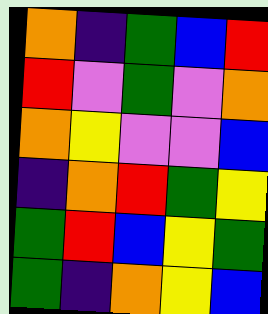[["orange", "indigo", "green", "blue", "red"], ["red", "violet", "green", "violet", "orange"], ["orange", "yellow", "violet", "violet", "blue"], ["indigo", "orange", "red", "green", "yellow"], ["green", "red", "blue", "yellow", "green"], ["green", "indigo", "orange", "yellow", "blue"]]